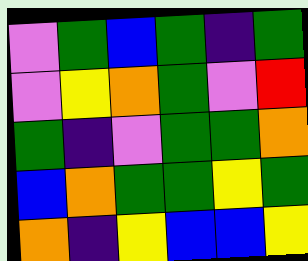[["violet", "green", "blue", "green", "indigo", "green"], ["violet", "yellow", "orange", "green", "violet", "red"], ["green", "indigo", "violet", "green", "green", "orange"], ["blue", "orange", "green", "green", "yellow", "green"], ["orange", "indigo", "yellow", "blue", "blue", "yellow"]]